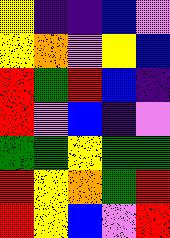[["yellow", "indigo", "indigo", "blue", "violet"], ["yellow", "orange", "violet", "yellow", "blue"], ["red", "green", "red", "blue", "indigo"], ["red", "violet", "blue", "indigo", "violet"], ["green", "green", "yellow", "green", "green"], ["red", "yellow", "orange", "green", "red"], ["red", "yellow", "blue", "violet", "red"]]